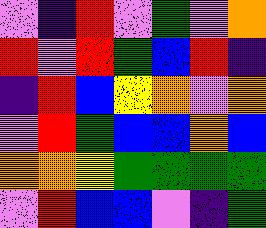[["violet", "indigo", "red", "violet", "green", "violet", "orange"], ["red", "violet", "red", "green", "blue", "red", "indigo"], ["indigo", "red", "blue", "yellow", "orange", "violet", "orange"], ["violet", "red", "green", "blue", "blue", "orange", "blue"], ["orange", "orange", "yellow", "green", "green", "green", "green"], ["violet", "red", "blue", "blue", "violet", "indigo", "green"]]